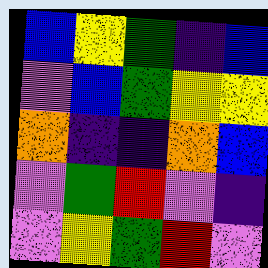[["blue", "yellow", "green", "indigo", "blue"], ["violet", "blue", "green", "yellow", "yellow"], ["orange", "indigo", "indigo", "orange", "blue"], ["violet", "green", "red", "violet", "indigo"], ["violet", "yellow", "green", "red", "violet"]]